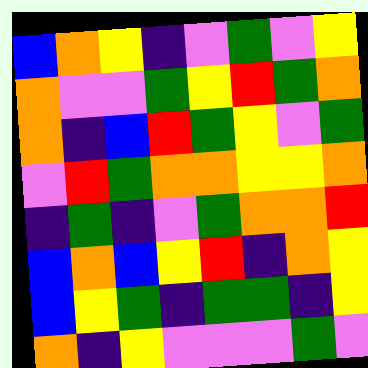[["blue", "orange", "yellow", "indigo", "violet", "green", "violet", "yellow"], ["orange", "violet", "violet", "green", "yellow", "red", "green", "orange"], ["orange", "indigo", "blue", "red", "green", "yellow", "violet", "green"], ["violet", "red", "green", "orange", "orange", "yellow", "yellow", "orange"], ["indigo", "green", "indigo", "violet", "green", "orange", "orange", "red"], ["blue", "orange", "blue", "yellow", "red", "indigo", "orange", "yellow"], ["blue", "yellow", "green", "indigo", "green", "green", "indigo", "yellow"], ["orange", "indigo", "yellow", "violet", "violet", "violet", "green", "violet"]]